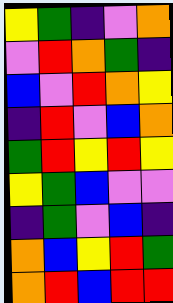[["yellow", "green", "indigo", "violet", "orange"], ["violet", "red", "orange", "green", "indigo"], ["blue", "violet", "red", "orange", "yellow"], ["indigo", "red", "violet", "blue", "orange"], ["green", "red", "yellow", "red", "yellow"], ["yellow", "green", "blue", "violet", "violet"], ["indigo", "green", "violet", "blue", "indigo"], ["orange", "blue", "yellow", "red", "green"], ["orange", "red", "blue", "red", "red"]]